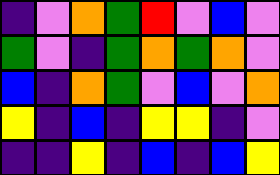[["indigo", "violet", "orange", "green", "red", "violet", "blue", "violet"], ["green", "violet", "indigo", "green", "orange", "green", "orange", "violet"], ["blue", "indigo", "orange", "green", "violet", "blue", "violet", "orange"], ["yellow", "indigo", "blue", "indigo", "yellow", "yellow", "indigo", "violet"], ["indigo", "indigo", "yellow", "indigo", "blue", "indigo", "blue", "yellow"]]